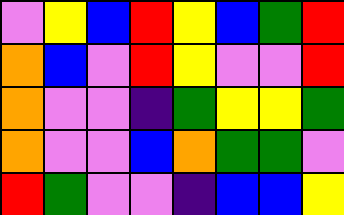[["violet", "yellow", "blue", "red", "yellow", "blue", "green", "red"], ["orange", "blue", "violet", "red", "yellow", "violet", "violet", "red"], ["orange", "violet", "violet", "indigo", "green", "yellow", "yellow", "green"], ["orange", "violet", "violet", "blue", "orange", "green", "green", "violet"], ["red", "green", "violet", "violet", "indigo", "blue", "blue", "yellow"]]